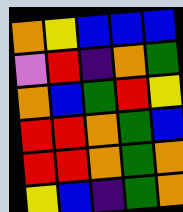[["orange", "yellow", "blue", "blue", "blue"], ["violet", "red", "indigo", "orange", "green"], ["orange", "blue", "green", "red", "yellow"], ["red", "red", "orange", "green", "blue"], ["red", "red", "orange", "green", "orange"], ["yellow", "blue", "indigo", "green", "orange"]]